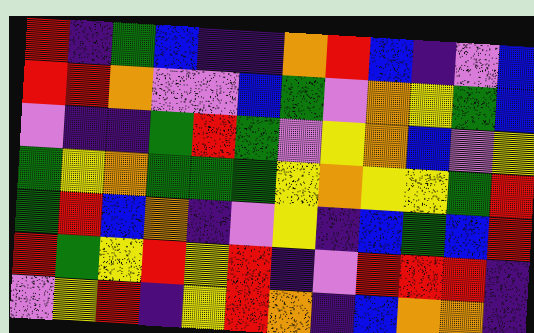[["red", "indigo", "green", "blue", "indigo", "indigo", "orange", "red", "blue", "indigo", "violet", "blue"], ["red", "red", "orange", "violet", "violet", "blue", "green", "violet", "orange", "yellow", "green", "blue"], ["violet", "indigo", "indigo", "green", "red", "green", "violet", "yellow", "orange", "blue", "violet", "yellow"], ["green", "yellow", "orange", "green", "green", "green", "yellow", "orange", "yellow", "yellow", "green", "red"], ["green", "red", "blue", "orange", "indigo", "violet", "yellow", "indigo", "blue", "green", "blue", "red"], ["red", "green", "yellow", "red", "yellow", "red", "indigo", "violet", "red", "red", "red", "indigo"], ["violet", "yellow", "red", "indigo", "yellow", "red", "orange", "indigo", "blue", "orange", "orange", "indigo"]]